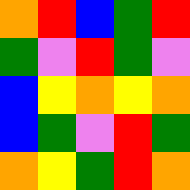[["orange", "red", "blue", "green", "red"], ["green", "violet", "red", "green", "violet"], ["blue", "yellow", "orange", "yellow", "orange"], ["blue", "green", "violet", "red", "green"], ["orange", "yellow", "green", "red", "orange"]]